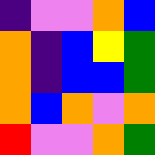[["indigo", "violet", "violet", "orange", "blue"], ["orange", "indigo", "blue", "yellow", "green"], ["orange", "indigo", "blue", "blue", "green"], ["orange", "blue", "orange", "violet", "orange"], ["red", "violet", "violet", "orange", "green"]]